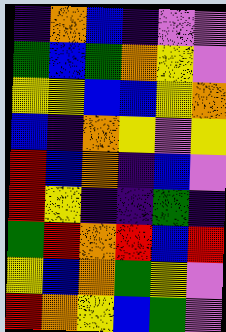[["indigo", "orange", "blue", "indigo", "violet", "violet"], ["green", "blue", "green", "orange", "yellow", "violet"], ["yellow", "yellow", "blue", "blue", "yellow", "orange"], ["blue", "indigo", "orange", "yellow", "violet", "yellow"], ["red", "blue", "orange", "indigo", "blue", "violet"], ["red", "yellow", "indigo", "indigo", "green", "indigo"], ["green", "red", "orange", "red", "blue", "red"], ["yellow", "blue", "orange", "green", "yellow", "violet"], ["red", "orange", "yellow", "blue", "green", "violet"]]